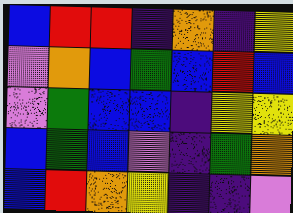[["blue", "red", "red", "indigo", "orange", "indigo", "yellow"], ["violet", "orange", "blue", "green", "blue", "red", "blue"], ["violet", "green", "blue", "blue", "indigo", "yellow", "yellow"], ["blue", "green", "blue", "violet", "indigo", "green", "orange"], ["blue", "red", "orange", "yellow", "indigo", "indigo", "violet"]]